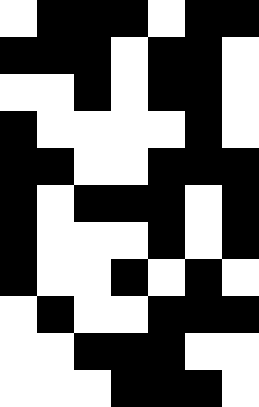[["white", "black", "black", "black", "white", "black", "black"], ["black", "black", "black", "white", "black", "black", "white"], ["white", "white", "black", "white", "black", "black", "white"], ["black", "white", "white", "white", "white", "black", "white"], ["black", "black", "white", "white", "black", "black", "black"], ["black", "white", "black", "black", "black", "white", "black"], ["black", "white", "white", "white", "black", "white", "black"], ["black", "white", "white", "black", "white", "black", "white"], ["white", "black", "white", "white", "black", "black", "black"], ["white", "white", "black", "black", "black", "white", "white"], ["white", "white", "white", "black", "black", "black", "white"]]